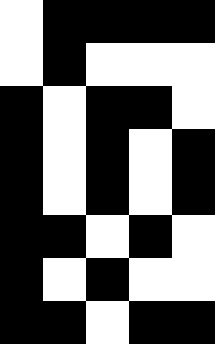[["white", "black", "black", "black", "black"], ["white", "black", "white", "white", "white"], ["black", "white", "black", "black", "white"], ["black", "white", "black", "white", "black"], ["black", "white", "black", "white", "black"], ["black", "black", "white", "black", "white"], ["black", "white", "black", "white", "white"], ["black", "black", "white", "black", "black"]]